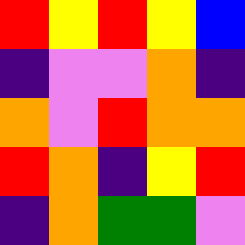[["red", "yellow", "red", "yellow", "blue"], ["indigo", "violet", "violet", "orange", "indigo"], ["orange", "violet", "red", "orange", "orange"], ["red", "orange", "indigo", "yellow", "red"], ["indigo", "orange", "green", "green", "violet"]]